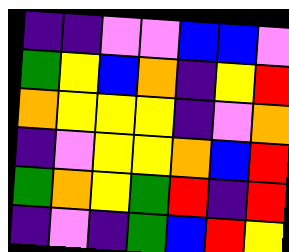[["indigo", "indigo", "violet", "violet", "blue", "blue", "violet"], ["green", "yellow", "blue", "orange", "indigo", "yellow", "red"], ["orange", "yellow", "yellow", "yellow", "indigo", "violet", "orange"], ["indigo", "violet", "yellow", "yellow", "orange", "blue", "red"], ["green", "orange", "yellow", "green", "red", "indigo", "red"], ["indigo", "violet", "indigo", "green", "blue", "red", "yellow"]]